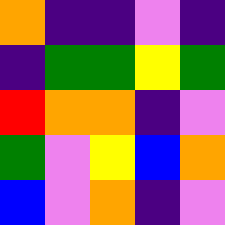[["orange", "indigo", "indigo", "violet", "indigo"], ["indigo", "green", "green", "yellow", "green"], ["red", "orange", "orange", "indigo", "violet"], ["green", "violet", "yellow", "blue", "orange"], ["blue", "violet", "orange", "indigo", "violet"]]